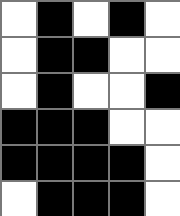[["white", "black", "white", "black", "white"], ["white", "black", "black", "white", "white"], ["white", "black", "white", "white", "black"], ["black", "black", "black", "white", "white"], ["black", "black", "black", "black", "white"], ["white", "black", "black", "black", "white"]]